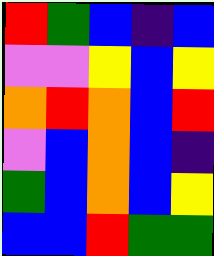[["red", "green", "blue", "indigo", "blue"], ["violet", "violet", "yellow", "blue", "yellow"], ["orange", "red", "orange", "blue", "red"], ["violet", "blue", "orange", "blue", "indigo"], ["green", "blue", "orange", "blue", "yellow"], ["blue", "blue", "red", "green", "green"]]